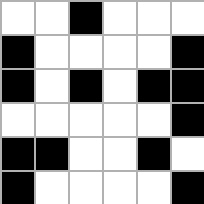[["white", "white", "black", "white", "white", "white"], ["black", "white", "white", "white", "white", "black"], ["black", "white", "black", "white", "black", "black"], ["white", "white", "white", "white", "white", "black"], ["black", "black", "white", "white", "black", "white"], ["black", "white", "white", "white", "white", "black"]]